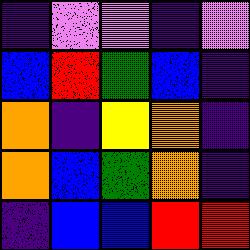[["indigo", "violet", "violet", "indigo", "violet"], ["blue", "red", "green", "blue", "indigo"], ["orange", "indigo", "yellow", "orange", "indigo"], ["orange", "blue", "green", "orange", "indigo"], ["indigo", "blue", "blue", "red", "red"]]